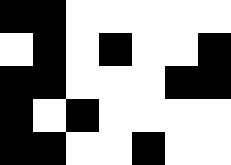[["black", "black", "white", "white", "white", "white", "white"], ["white", "black", "white", "black", "white", "white", "black"], ["black", "black", "white", "white", "white", "black", "black"], ["black", "white", "black", "white", "white", "white", "white"], ["black", "black", "white", "white", "black", "white", "white"]]